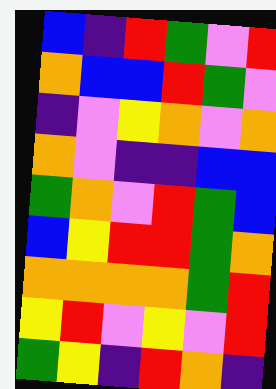[["blue", "indigo", "red", "green", "violet", "red"], ["orange", "blue", "blue", "red", "green", "violet"], ["indigo", "violet", "yellow", "orange", "violet", "orange"], ["orange", "violet", "indigo", "indigo", "blue", "blue"], ["green", "orange", "violet", "red", "green", "blue"], ["blue", "yellow", "red", "red", "green", "orange"], ["orange", "orange", "orange", "orange", "green", "red"], ["yellow", "red", "violet", "yellow", "violet", "red"], ["green", "yellow", "indigo", "red", "orange", "indigo"]]